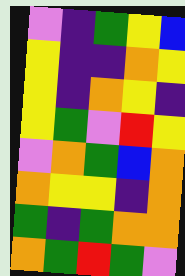[["violet", "indigo", "green", "yellow", "blue"], ["yellow", "indigo", "indigo", "orange", "yellow"], ["yellow", "indigo", "orange", "yellow", "indigo"], ["yellow", "green", "violet", "red", "yellow"], ["violet", "orange", "green", "blue", "orange"], ["orange", "yellow", "yellow", "indigo", "orange"], ["green", "indigo", "green", "orange", "orange"], ["orange", "green", "red", "green", "violet"]]